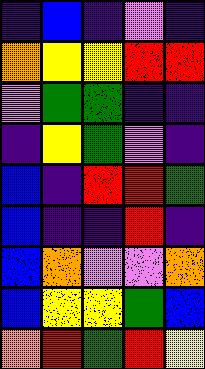[["indigo", "blue", "indigo", "violet", "indigo"], ["orange", "yellow", "yellow", "red", "red"], ["violet", "green", "green", "indigo", "indigo"], ["indigo", "yellow", "green", "violet", "indigo"], ["blue", "indigo", "red", "red", "green"], ["blue", "indigo", "indigo", "red", "indigo"], ["blue", "orange", "violet", "violet", "orange"], ["blue", "yellow", "yellow", "green", "blue"], ["orange", "red", "green", "red", "yellow"]]